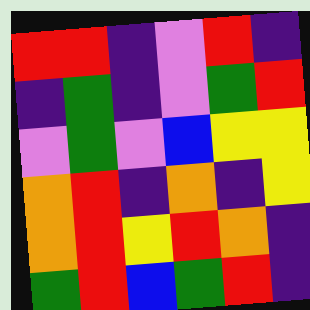[["red", "red", "indigo", "violet", "red", "indigo"], ["indigo", "green", "indigo", "violet", "green", "red"], ["violet", "green", "violet", "blue", "yellow", "yellow"], ["orange", "red", "indigo", "orange", "indigo", "yellow"], ["orange", "red", "yellow", "red", "orange", "indigo"], ["green", "red", "blue", "green", "red", "indigo"]]